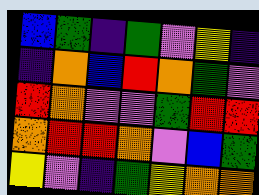[["blue", "green", "indigo", "green", "violet", "yellow", "indigo"], ["indigo", "orange", "blue", "red", "orange", "green", "violet"], ["red", "orange", "violet", "violet", "green", "red", "red"], ["orange", "red", "red", "orange", "violet", "blue", "green"], ["yellow", "violet", "indigo", "green", "yellow", "orange", "orange"]]